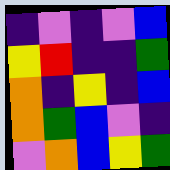[["indigo", "violet", "indigo", "violet", "blue"], ["yellow", "red", "indigo", "indigo", "green"], ["orange", "indigo", "yellow", "indigo", "blue"], ["orange", "green", "blue", "violet", "indigo"], ["violet", "orange", "blue", "yellow", "green"]]